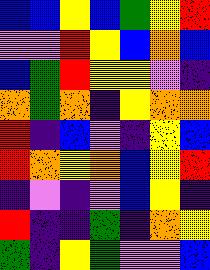[["blue", "blue", "yellow", "blue", "green", "yellow", "red"], ["violet", "violet", "red", "yellow", "blue", "orange", "blue"], ["blue", "green", "red", "yellow", "yellow", "violet", "indigo"], ["orange", "green", "orange", "indigo", "yellow", "orange", "orange"], ["red", "indigo", "blue", "violet", "indigo", "yellow", "blue"], ["red", "orange", "yellow", "orange", "blue", "yellow", "red"], ["indigo", "violet", "indigo", "violet", "blue", "yellow", "indigo"], ["red", "indigo", "indigo", "green", "indigo", "orange", "yellow"], ["green", "indigo", "yellow", "green", "violet", "violet", "blue"]]